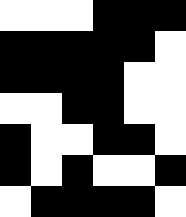[["white", "white", "white", "black", "black", "black"], ["black", "black", "black", "black", "black", "white"], ["black", "black", "black", "black", "white", "white"], ["white", "white", "black", "black", "white", "white"], ["black", "white", "white", "black", "black", "white"], ["black", "white", "black", "white", "white", "black"], ["white", "black", "black", "black", "black", "white"]]